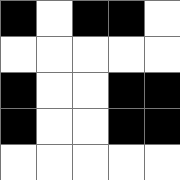[["black", "white", "black", "black", "white"], ["white", "white", "white", "white", "white"], ["black", "white", "white", "black", "black"], ["black", "white", "white", "black", "black"], ["white", "white", "white", "white", "white"]]